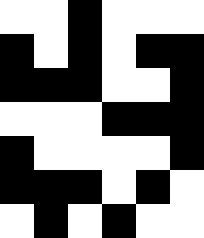[["white", "white", "black", "white", "white", "white"], ["black", "white", "black", "white", "black", "black"], ["black", "black", "black", "white", "white", "black"], ["white", "white", "white", "black", "black", "black"], ["black", "white", "white", "white", "white", "black"], ["black", "black", "black", "white", "black", "white"], ["white", "black", "white", "black", "white", "white"]]